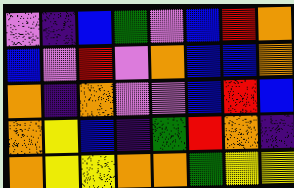[["violet", "indigo", "blue", "green", "violet", "blue", "red", "orange"], ["blue", "violet", "red", "violet", "orange", "blue", "blue", "orange"], ["orange", "indigo", "orange", "violet", "violet", "blue", "red", "blue"], ["orange", "yellow", "blue", "indigo", "green", "red", "orange", "indigo"], ["orange", "yellow", "yellow", "orange", "orange", "green", "yellow", "yellow"]]